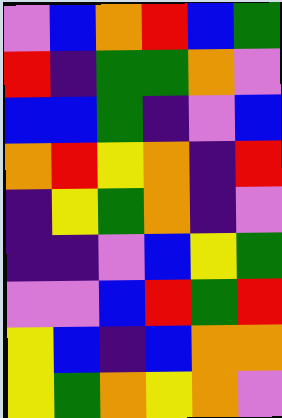[["violet", "blue", "orange", "red", "blue", "green"], ["red", "indigo", "green", "green", "orange", "violet"], ["blue", "blue", "green", "indigo", "violet", "blue"], ["orange", "red", "yellow", "orange", "indigo", "red"], ["indigo", "yellow", "green", "orange", "indigo", "violet"], ["indigo", "indigo", "violet", "blue", "yellow", "green"], ["violet", "violet", "blue", "red", "green", "red"], ["yellow", "blue", "indigo", "blue", "orange", "orange"], ["yellow", "green", "orange", "yellow", "orange", "violet"]]